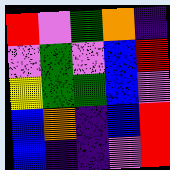[["red", "violet", "green", "orange", "indigo"], ["violet", "green", "violet", "blue", "red"], ["yellow", "green", "green", "blue", "violet"], ["blue", "orange", "indigo", "blue", "red"], ["blue", "indigo", "indigo", "violet", "red"]]